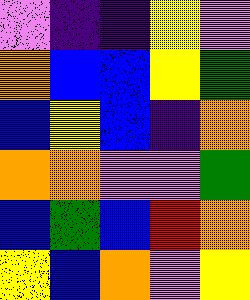[["violet", "indigo", "indigo", "yellow", "violet"], ["orange", "blue", "blue", "yellow", "green"], ["blue", "yellow", "blue", "indigo", "orange"], ["orange", "orange", "violet", "violet", "green"], ["blue", "green", "blue", "red", "orange"], ["yellow", "blue", "orange", "violet", "yellow"]]